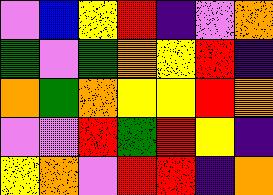[["violet", "blue", "yellow", "red", "indigo", "violet", "orange"], ["green", "violet", "green", "orange", "yellow", "red", "indigo"], ["orange", "green", "orange", "yellow", "yellow", "red", "orange"], ["violet", "violet", "red", "green", "red", "yellow", "indigo"], ["yellow", "orange", "violet", "red", "red", "indigo", "orange"]]